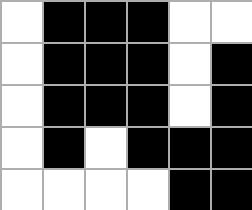[["white", "black", "black", "black", "white", "white"], ["white", "black", "black", "black", "white", "black"], ["white", "black", "black", "black", "white", "black"], ["white", "black", "white", "black", "black", "black"], ["white", "white", "white", "white", "black", "black"]]